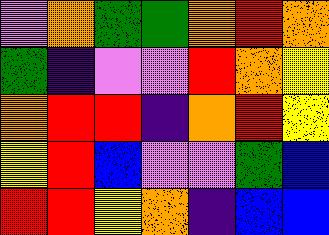[["violet", "orange", "green", "green", "orange", "red", "orange"], ["green", "indigo", "violet", "violet", "red", "orange", "yellow"], ["orange", "red", "red", "indigo", "orange", "red", "yellow"], ["yellow", "red", "blue", "violet", "violet", "green", "blue"], ["red", "red", "yellow", "orange", "indigo", "blue", "blue"]]